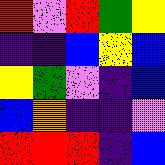[["red", "violet", "red", "green", "yellow"], ["indigo", "indigo", "blue", "yellow", "blue"], ["yellow", "green", "violet", "indigo", "blue"], ["blue", "orange", "indigo", "indigo", "violet"], ["red", "red", "red", "indigo", "blue"]]